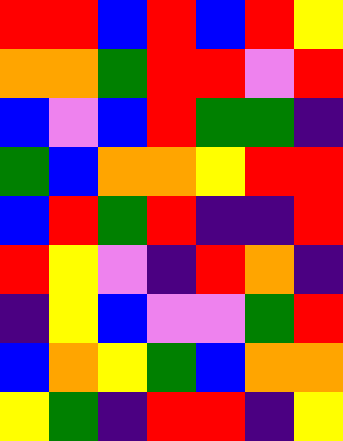[["red", "red", "blue", "red", "blue", "red", "yellow"], ["orange", "orange", "green", "red", "red", "violet", "red"], ["blue", "violet", "blue", "red", "green", "green", "indigo"], ["green", "blue", "orange", "orange", "yellow", "red", "red"], ["blue", "red", "green", "red", "indigo", "indigo", "red"], ["red", "yellow", "violet", "indigo", "red", "orange", "indigo"], ["indigo", "yellow", "blue", "violet", "violet", "green", "red"], ["blue", "orange", "yellow", "green", "blue", "orange", "orange"], ["yellow", "green", "indigo", "red", "red", "indigo", "yellow"]]